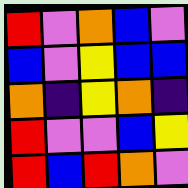[["red", "violet", "orange", "blue", "violet"], ["blue", "violet", "yellow", "blue", "blue"], ["orange", "indigo", "yellow", "orange", "indigo"], ["red", "violet", "violet", "blue", "yellow"], ["red", "blue", "red", "orange", "violet"]]